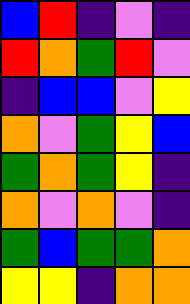[["blue", "red", "indigo", "violet", "indigo"], ["red", "orange", "green", "red", "violet"], ["indigo", "blue", "blue", "violet", "yellow"], ["orange", "violet", "green", "yellow", "blue"], ["green", "orange", "green", "yellow", "indigo"], ["orange", "violet", "orange", "violet", "indigo"], ["green", "blue", "green", "green", "orange"], ["yellow", "yellow", "indigo", "orange", "orange"]]